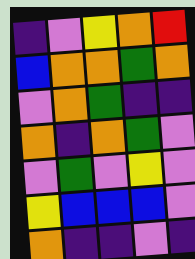[["indigo", "violet", "yellow", "orange", "red"], ["blue", "orange", "orange", "green", "orange"], ["violet", "orange", "green", "indigo", "indigo"], ["orange", "indigo", "orange", "green", "violet"], ["violet", "green", "violet", "yellow", "violet"], ["yellow", "blue", "blue", "blue", "violet"], ["orange", "indigo", "indigo", "violet", "indigo"]]